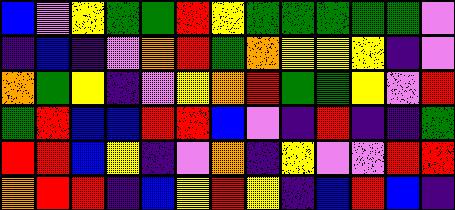[["blue", "violet", "yellow", "green", "green", "red", "yellow", "green", "green", "green", "green", "green", "violet"], ["indigo", "blue", "indigo", "violet", "orange", "red", "green", "orange", "yellow", "yellow", "yellow", "indigo", "violet"], ["orange", "green", "yellow", "indigo", "violet", "yellow", "orange", "red", "green", "green", "yellow", "violet", "red"], ["green", "red", "blue", "blue", "red", "red", "blue", "violet", "indigo", "red", "indigo", "indigo", "green"], ["red", "red", "blue", "yellow", "indigo", "violet", "orange", "indigo", "yellow", "violet", "violet", "red", "red"], ["orange", "red", "red", "indigo", "blue", "yellow", "red", "yellow", "indigo", "blue", "red", "blue", "indigo"]]